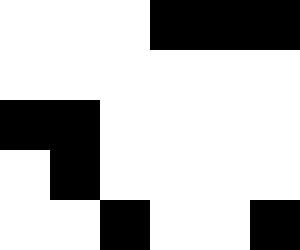[["white", "white", "white", "black", "black", "black"], ["white", "white", "white", "white", "white", "white"], ["black", "black", "white", "white", "white", "white"], ["white", "black", "white", "white", "white", "white"], ["white", "white", "black", "white", "white", "black"]]